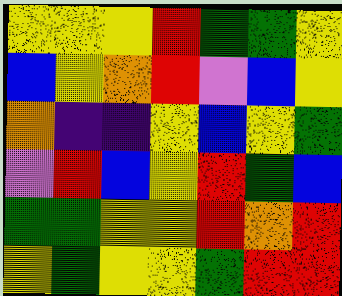[["yellow", "yellow", "yellow", "red", "green", "green", "yellow"], ["blue", "yellow", "orange", "red", "violet", "blue", "yellow"], ["orange", "indigo", "indigo", "yellow", "blue", "yellow", "green"], ["violet", "red", "blue", "yellow", "red", "green", "blue"], ["green", "green", "yellow", "yellow", "red", "orange", "red"], ["yellow", "green", "yellow", "yellow", "green", "red", "red"]]